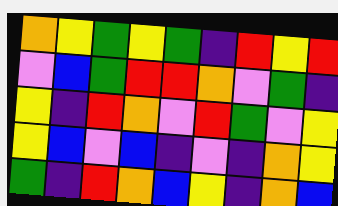[["orange", "yellow", "green", "yellow", "green", "indigo", "red", "yellow", "red"], ["violet", "blue", "green", "red", "red", "orange", "violet", "green", "indigo"], ["yellow", "indigo", "red", "orange", "violet", "red", "green", "violet", "yellow"], ["yellow", "blue", "violet", "blue", "indigo", "violet", "indigo", "orange", "yellow"], ["green", "indigo", "red", "orange", "blue", "yellow", "indigo", "orange", "blue"]]